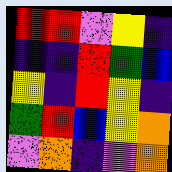[["red", "red", "violet", "yellow", "indigo"], ["indigo", "indigo", "red", "green", "blue"], ["yellow", "indigo", "red", "yellow", "indigo"], ["green", "red", "blue", "yellow", "orange"], ["violet", "orange", "indigo", "violet", "orange"]]